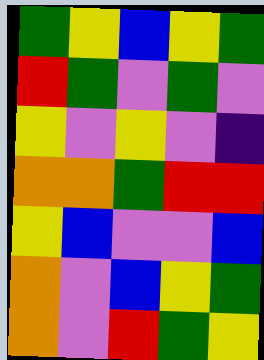[["green", "yellow", "blue", "yellow", "green"], ["red", "green", "violet", "green", "violet"], ["yellow", "violet", "yellow", "violet", "indigo"], ["orange", "orange", "green", "red", "red"], ["yellow", "blue", "violet", "violet", "blue"], ["orange", "violet", "blue", "yellow", "green"], ["orange", "violet", "red", "green", "yellow"]]